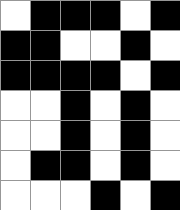[["white", "black", "black", "black", "white", "black"], ["black", "black", "white", "white", "black", "white"], ["black", "black", "black", "black", "white", "black"], ["white", "white", "black", "white", "black", "white"], ["white", "white", "black", "white", "black", "white"], ["white", "black", "black", "white", "black", "white"], ["white", "white", "white", "black", "white", "black"]]